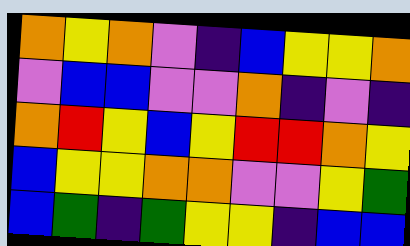[["orange", "yellow", "orange", "violet", "indigo", "blue", "yellow", "yellow", "orange"], ["violet", "blue", "blue", "violet", "violet", "orange", "indigo", "violet", "indigo"], ["orange", "red", "yellow", "blue", "yellow", "red", "red", "orange", "yellow"], ["blue", "yellow", "yellow", "orange", "orange", "violet", "violet", "yellow", "green"], ["blue", "green", "indigo", "green", "yellow", "yellow", "indigo", "blue", "blue"]]